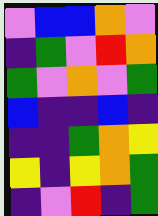[["violet", "blue", "blue", "orange", "violet"], ["indigo", "green", "violet", "red", "orange"], ["green", "violet", "orange", "violet", "green"], ["blue", "indigo", "indigo", "blue", "indigo"], ["indigo", "indigo", "green", "orange", "yellow"], ["yellow", "indigo", "yellow", "orange", "green"], ["indigo", "violet", "red", "indigo", "green"]]